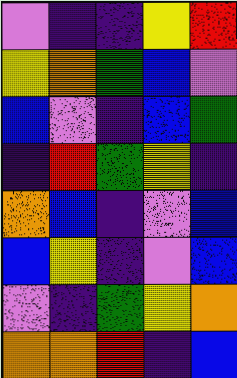[["violet", "indigo", "indigo", "yellow", "red"], ["yellow", "orange", "green", "blue", "violet"], ["blue", "violet", "indigo", "blue", "green"], ["indigo", "red", "green", "yellow", "indigo"], ["orange", "blue", "indigo", "violet", "blue"], ["blue", "yellow", "indigo", "violet", "blue"], ["violet", "indigo", "green", "yellow", "orange"], ["orange", "orange", "red", "indigo", "blue"]]